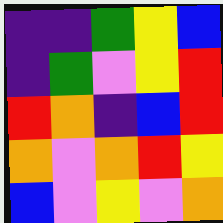[["indigo", "indigo", "green", "yellow", "blue"], ["indigo", "green", "violet", "yellow", "red"], ["red", "orange", "indigo", "blue", "red"], ["orange", "violet", "orange", "red", "yellow"], ["blue", "violet", "yellow", "violet", "orange"]]